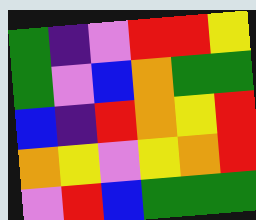[["green", "indigo", "violet", "red", "red", "yellow"], ["green", "violet", "blue", "orange", "green", "green"], ["blue", "indigo", "red", "orange", "yellow", "red"], ["orange", "yellow", "violet", "yellow", "orange", "red"], ["violet", "red", "blue", "green", "green", "green"]]